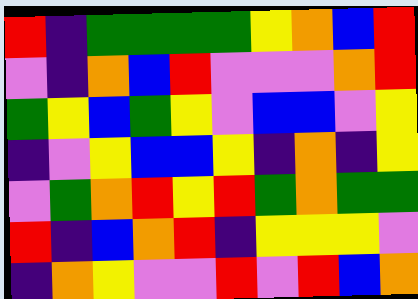[["red", "indigo", "green", "green", "green", "green", "yellow", "orange", "blue", "red"], ["violet", "indigo", "orange", "blue", "red", "violet", "violet", "violet", "orange", "red"], ["green", "yellow", "blue", "green", "yellow", "violet", "blue", "blue", "violet", "yellow"], ["indigo", "violet", "yellow", "blue", "blue", "yellow", "indigo", "orange", "indigo", "yellow"], ["violet", "green", "orange", "red", "yellow", "red", "green", "orange", "green", "green"], ["red", "indigo", "blue", "orange", "red", "indigo", "yellow", "yellow", "yellow", "violet"], ["indigo", "orange", "yellow", "violet", "violet", "red", "violet", "red", "blue", "orange"]]